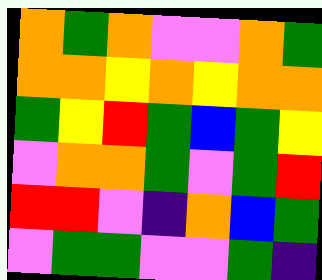[["orange", "green", "orange", "violet", "violet", "orange", "green"], ["orange", "orange", "yellow", "orange", "yellow", "orange", "orange"], ["green", "yellow", "red", "green", "blue", "green", "yellow"], ["violet", "orange", "orange", "green", "violet", "green", "red"], ["red", "red", "violet", "indigo", "orange", "blue", "green"], ["violet", "green", "green", "violet", "violet", "green", "indigo"]]